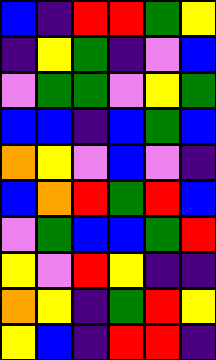[["blue", "indigo", "red", "red", "green", "yellow"], ["indigo", "yellow", "green", "indigo", "violet", "blue"], ["violet", "green", "green", "violet", "yellow", "green"], ["blue", "blue", "indigo", "blue", "green", "blue"], ["orange", "yellow", "violet", "blue", "violet", "indigo"], ["blue", "orange", "red", "green", "red", "blue"], ["violet", "green", "blue", "blue", "green", "red"], ["yellow", "violet", "red", "yellow", "indigo", "indigo"], ["orange", "yellow", "indigo", "green", "red", "yellow"], ["yellow", "blue", "indigo", "red", "red", "indigo"]]